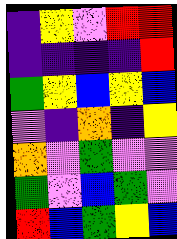[["indigo", "yellow", "violet", "red", "red"], ["indigo", "indigo", "indigo", "indigo", "red"], ["green", "yellow", "blue", "yellow", "blue"], ["violet", "indigo", "orange", "indigo", "yellow"], ["orange", "violet", "green", "violet", "violet"], ["green", "violet", "blue", "green", "violet"], ["red", "blue", "green", "yellow", "blue"]]